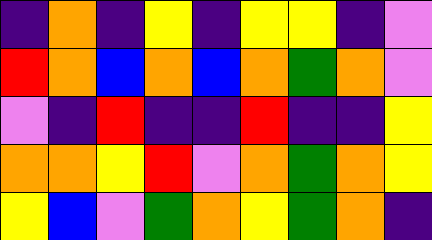[["indigo", "orange", "indigo", "yellow", "indigo", "yellow", "yellow", "indigo", "violet"], ["red", "orange", "blue", "orange", "blue", "orange", "green", "orange", "violet"], ["violet", "indigo", "red", "indigo", "indigo", "red", "indigo", "indigo", "yellow"], ["orange", "orange", "yellow", "red", "violet", "orange", "green", "orange", "yellow"], ["yellow", "blue", "violet", "green", "orange", "yellow", "green", "orange", "indigo"]]